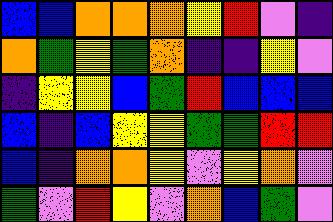[["blue", "blue", "orange", "orange", "orange", "yellow", "red", "violet", "indigo"], ["orange", "green", "yellow", "green", "orange", "indigo", "indigo", "yellow", "violet"], ["indigo", "yellow", "yellow", "blue", "green", "red", "blue", "blue", "blue"], ["blue", "indigo", "blue", "yellow", "yellow", "green", "green", "red", "red"], ["blue", "indigo", "orange", "orange", "yellow", "violet", "yellow", "orange", "violet"], ["green", "violet", "red", "yellow", "violet", "orange", "blue", "green", "violet"]]